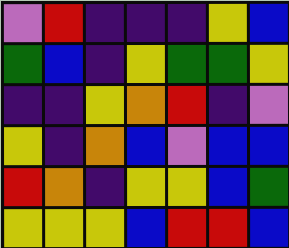[["violet", "red", "indigo", "indigo", "indigo", "yellow", "blue"], ["green", "blue", "indigo", "yellow", "green", "green", "yellow"], ["indigo", "indigo", "yellow", "orange", "red", "indigo", "violet"], ["yellow", "indigo", "orange", "blue", "violet", "blue", "blue"], ["red", "orange", "indigo", "yellow", "yellow", "blue", "green"], ["yellow", "yellow", "yellow", "blue", "red", "red", "blue"]]